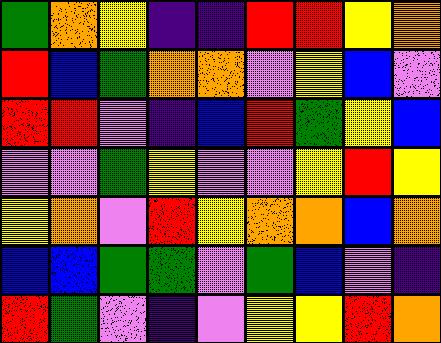[["green", "orange", "yellow", "indigo", "indigo", "red", "red", "yellow", "orange"], ["red", "blue", "green", "orange", "orange", "violet", "yellow", "blue", "violet"], ["red", "red", "violet", "indigo", "blue", "red", "green", "yellow", "blue"], ["violet", "violet", "green", "yellow", "violet", "violet", "yellow", "red", "yellow"], ["yellow", "orange", "violet", "red", "yellow", "orange", "orange", "blue", "orange"], ["blue", "blue", "green", "green", "violet", "green", "blue", "violet", "indigo"], ["red", "green", "violet", "indigo", "violet", "yellow", "yellow", "red", "orange"]]